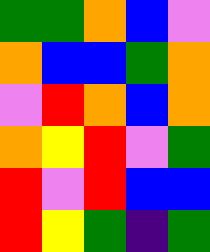[["green", "green", "orange", "blue", "violet"], ["orange", "blue", "blue", "green", "orange"], ["violet", "red", "orange", "blue", "orange"], ["orange", "yellow", "red", "violet", "green"], ["red", "violet", "red", "blue", "blue"], ["red", "yellow", "green", "indigo", "green"]]